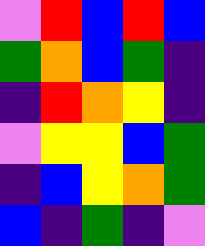[["violet", "red", "blue", "red", "blue"], ["green", "orange", "blue", "green", "indigo"], ["indigo", "red", "orange", "yellow", "indigo"], ["violet", "yellow", "yellow", "blue", "green"], ["indigo", "blue", "yellow", "orange", "green"], ["blue", "indigo", "green", "indigo", "violet"]]